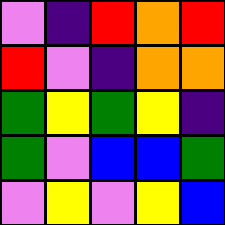[["violet", "indigo", "red", "orange", "red"], ["red", "violet", "indigo", "orange", "orange"], ["green", "yellow", "green", "yellow", "indigo"], ["green", "violet", "blue", "blue", "green"], ["violet", "yellow", "violet", "yellow", "blue"]]